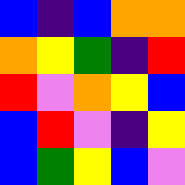[["blue", "indigo", "blue", "orange", "orange"], ["orange", "yellow", "green", "indigo", "red"], ["red", "violet", "orange", "yellow", "blue"], ["blue", "red", "violet", "indigo", "yellow"], ["blue", "green", "yellow", "blue", "violet"]]